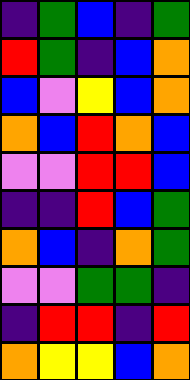[["indigo", "green", "blue", "indigo", "green"], ["red", "green", "indigo", "blue", "orange"], ["blue", "violet", "yellow", "blue", "orange"], ["orange", "blue", "red", "orange", "blue"], ["violet", "violet", "red", "red", "blue"], ["indigo", "indigo", "red", "blue", "green"], ["orange", "blue", "indigo", "orange", "green"], ["violet", "violet", "green", "green", "indigo"], ["indigo", "red", "red", "indigo", "red"], ["orange", "yellow", "yellow", "blue", "orange"]]